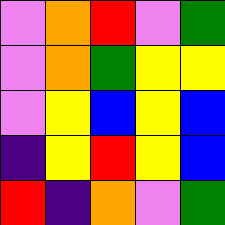[["violet", "orange", "red", "violet", "green"], ["violet", "orange", "green", "yellow", "yellow"], ["violet", "yellow", "blue", "yellow", "blue"], ["indigo", "yellow", "red", "yellow", "blue"], ["red", "indigo", "orange", "violet", "green"]]